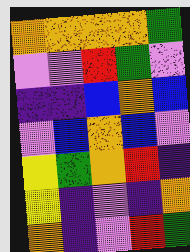[["orange", "orange", "orange", "orange", "green"], ["violet", "violet", "red", "green", "violet"], ["indigo", "indigo", "blue", "orange", "blue"], ["violet", "blue", "orange", "blue", "violet"], ["yellow", "green", "orange", "red", "indigo"], ["yellow", "indigo", "violet", "indigo", "orange"], ["orange", "indigo", "violet", "red", "green"]]